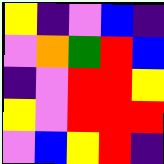[["yellow", "indigo", "violet", "blue", "indigo"], ["violet", "orange", "green", "red", "blue"], ["indigo", "violet", "red", "red", "yellow"], ["yellow", "violet", "red", "red", "red"], ["violet", "blue", "yellow", "red", "indigo"]]